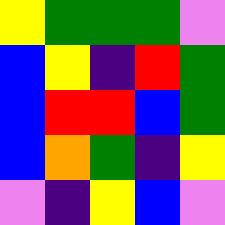[["yellow", "green", "green", "green", "violet"], ["blue", "yellow", "indigo", "red", "green"], ["blue", "red", "red", "blue", "green"], ["blue", "orange", "green", "indigo", "yellow"], ["violet", "indigo", "yellow", "blue", "violet"]]